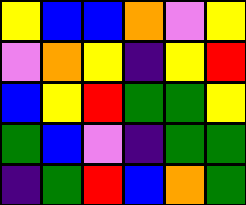[["yellow", "blue", "blue", "orange", "violet", "yellow"], ["violet", "orange", "yellow", "indigo", "yellow", "red"], ["blue", "yellow", "red", "green", "green", "yellow"], ["green", "blue", "violet", "indigo", "green", "green"], ["indigo", "green", "red", "blue", "orange", "green"]]